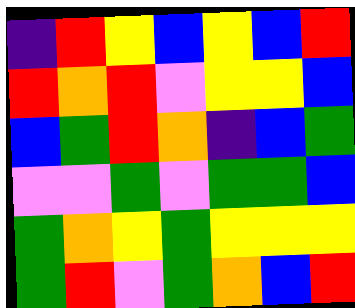[["indigo", "red", "yellow", "blue", "yellow", "blue", "red"], ["red", "orange", "red", "violet", "yellow", "yellow", "blue"], ["blue", "green", "red", "orange", "indigo", "blue", "green"], ["violet", "violet", "green", "violet", "green", "green", "blue"], ["green", "orange", "yellow", "green", "yellow", "yellow", "yellow"], ["green", "red", "violet", "green", "orange", "blue", "red"]]